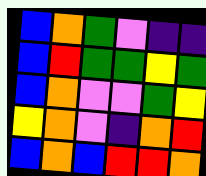[["blue", "orange", "green", "violet", "indigo", "indigo"], ["blue", "red", "green", "green", "yellow", "green"], ["blue", "orange", "violet", "violet", "green", "yellow"], ["yellow", "orange", "violet", "indigo", "orange", "red"], ["blue", "orange", "blue", "red", "red", "orange"]]